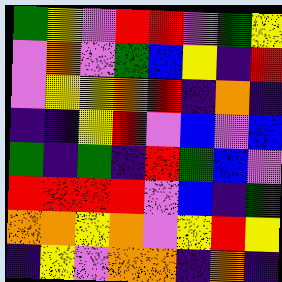[["green", "yellow", "violet", "red", "red", "violet", "green", "yellow"], ["violet", "orange", "violet", "green", "blue", "yellow", "indigo", "red"], ["violet", "yellow", "yellow", "orange", "red", "indigo", "orange", "indigo"], ["indigo", "indigo", "yellow", "red", "violet", "blue", "violet", "blue"], ["green", "indigo", "green", "indigo", "red", "green", "blue", "violet"], ["red", "red", "red", "red", "violet", "blue", "indigo", "green"], ["orange", "orange", "yellow", "orange", "violet", "yellow", "red", "yellow"], ["indigo", "yellow", "violet", "orange", "orange", "indigo", "orange", "indigo"]]